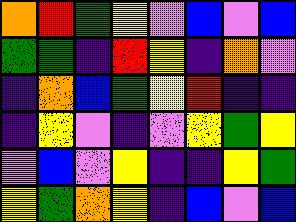[["orange", "red", "green", "yellow", "violet", "blue", "violet", "blue"], ["green", "green", "indigo", "red", "yellow", "indigo", "orange", "violet"], ["indigo", "orange", "blue", "green", "yellow", "red", "indigo", "indigo"], ["indigo", "yellow", "violet", "indigo", "violet", "yellow", "green", "yellow"], ["violet", "blue", "violet", "yellow", "indigo", "indigo", "yellow", "green"], ["yellow", "green", "orange", "yellow", "indigo", "blue", "violet", "blue"]]